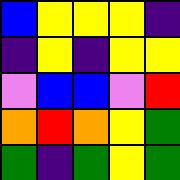[["blue", "yellow", "yellow", "yellow", "indigo"], ["indigo", "yellow", "indigo", "yellow", "yellow"], ["violet", "blue", "blue", "violet", "red"], ["orange", "red", "orange", "yellow", "green"], ["green", "indigo", "green", "yellow", "green"]]